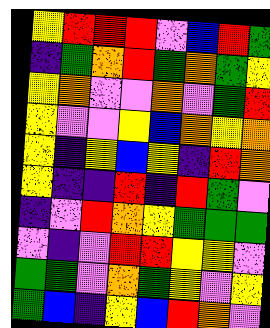[["yellow", "red", "red", "red", "violet", "blue", "red", "green"], ["indigo", "green", "orange", "red", "green", "orange", "green", "yellow"], ["yellow", "orange", "violet", "violet", "orange", "violet", "green", "red"], ["yellow", "violet", "violet", "yellow", "blue", "orange", "yellow", "orange"], ["yellow", "indigo", "yellow", "blue", "yellow", "indigo", "red", "orange"], ["yellow", "indigo", "indigo", "red", "indigo", "red", "green", "violet"], ["indigo", "violet", "red", "orange", "yellow", "green", "green", "green"], ["violet", "indigo", "violet", "red", "red", "yellow", "yellow", "violet"], ["green", "green", "violet", "orange", "green", "yellow", "violet", "yellow"], ["green", "blue", "indigo", "yellow", "blue", "red", "orange", "violet"]]